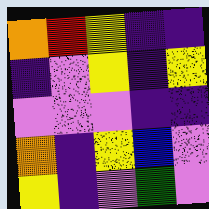[["orange", "red", "yellow", "indigo", "indigo"], ["indigo", "violet", "yellow", "indigo", "yellow"], ["violet", "violet", "violet", "indigo", "indigo"], ["orange", "indigo", "yellow", "blue", "violet"], ["yellow", "indigo", "violet", "green", "violet"]]